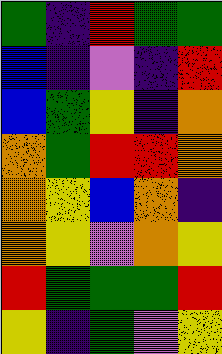[["green", "indigo", "red", "green", "green"], ["blue", "indigo", "violet", "indigo", "red"], ["blue", "green", "yellow", "indigo", "orange"], ["orange", "green", "red", "red", "orange"], ["orange", "yellow", "blue", "orange", "indigo"], ["orange", "yellow", "violet", "orange", "yellow"], ["red", "green", "green", "green", "red"], ["yellow", "indigo", "green", "violet", "yellow"]]